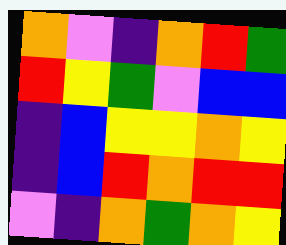[["orange", "violet", "indigo", "orange", "red", "green"], ["red", "yellow", "green", "violet", "blue", "blue"], ["indigo", "blue", "yellow", "yellow", "orange", "yellow"], ["indigo", "blue", "red", "orange", "red", "red"], ["violet", "indigo", "orange", "green", "orange", "yellow"]]